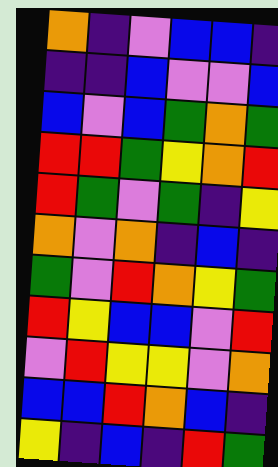[["orange", "indigo", "violet", "blue", "blue", "indigo"], ["indigo", "indigo", "blue", "violet", "violet", "blue"], ["blue", "violet", "blue", "green", "orange", "green"], ["red", "red", "green", "yellow", "orange", "red"], ["red", "green", "violet", "green", "indigo", "yellow"], ["orange", "violet", "orange", "indigo", "blue", "indigo"], ["green", "violet", "red", "orange", "yellow", "green"], ["red", "yellow", "blue", "blue", "violet", "red"], ["violet", "red", "yellow", "yellow", "violet", "orange"], ["blue", "blue", "red", "orange", "blue", "indigo"], ["yellow", "indigo", "blue", "indigo", "red", "green"]]